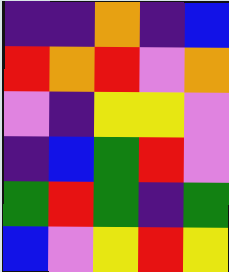[["indigo", "indigo", "orange", "indigo", "blue"], ["red", "orange", "red", "violet", "orange"], ["violet", "indigo", "yellow", "yellow", "violet"], ["indigo", "blue", "green", "red", "violet"], ["green", "red", "green", "indigo", "green"], ["blue", "violet", "yellow", "red", "yellow"]]